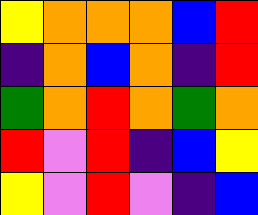[["yellow", "orange", "orange", "orange", "blue", "red"], ["indigo", "orange", "blue", "orange", "indigo", "red"], ["green", "orange", "red", "orange", "green", "orange"], ["red", "violet", "red", "indigo", "blue", "yellow"], ["yellow", "violet", "red", "violet", "indigo", "blue"]]